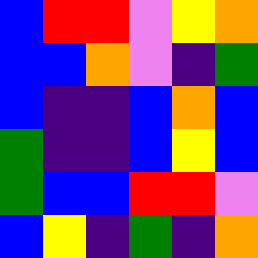[["blue", "red", "red", "violet", "yellow", "orange"], ["blue", "blue", "orange", "violet", "indigo", "green"], ["blue", "indigo", "indigo", "blue", "orange", "blue"], ["green", "indigo", "indigo", "blue", "yellow", "blue"], ["green", "blue", "blue", "red", "red", "violet"], ["blue", "yellow", "indigo", "green", "indigo", "orange"]]